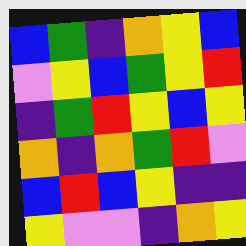[["blue", "green", "indigo", "orange", "yellow", "blue"], ["violet", "yellow", "blue", "green", "yellow", "red"], ["indigo", "green", "red", "yellow", "blue", "yellow"], ["orange", "indigo", "orange", "green", "red", "violet"], ["blue", "red", "blue", "yellow", "indigo", "indigo"], ["yellow", "violet", "violet", "indigo", "orange", "yellow"]]